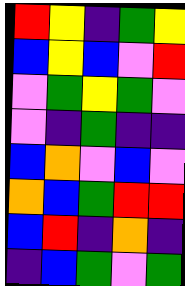[["red", "yellow", "indigo", "green", "yellow"], ["blue", "yellow", "blue", "violet", "red"], ["violet", "green", "yellow", "green", "violet"], ["violet", "indigo", "green", "indigo", "indigo"], ["blue", "orange", "violet", "blue", "violet"], ["orange", "blue", "green", "red", "red"], ["blue", "red", "indigo", "orange", "indigo"], ["indigo", "blue", "green", "violet", "green"]]